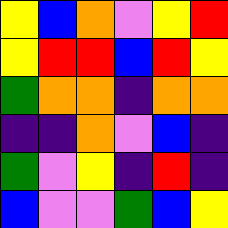[["yellow", "blue", "orange", "violet", "yellow", "red"], ["yellow", "red", "red", "blue", "red", "yellow"], ["green", "orange", "orange", "indigo", "orange", "orange"], ["indigo", "indigo", "orange", "violet", "blue", "indigo"], ["green", "violet", "yellow", "indigo", "red", "indigo"], ["blue", "violet", "violet", "green", "blue", "yellow"]]